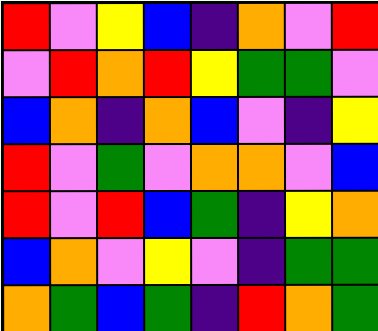[["red", "violet", "yellow", "blue", "indigo", "orange", "violet", "red"], ["violet", "red", "orange", "red", "yellow", "green", "green", "violet"], ["blue", "orange", "indigo", "orange", "blue", "violet", "indigo", "yellow"], ["red", "violet", "green", "violet", "orange", "orange", "violet", "blue"], ["red", "violet", "red", "blue", "green", "indigo", "yellow", "orange"], ["blue", "orange", "violet", "yellow", "violet", "indigo", "green", "green"], ["orange", "green", "blue", "green", "indigo", "red", "orange", "green"]]